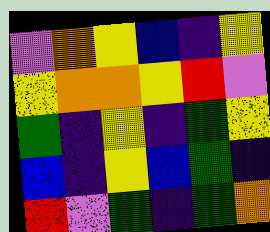[["violet", "orange", "yellow", "blue", "indigo", "yellow"], ["yellow", "orange", "orange", "yellow", "red", "violet"], ["green", "indigo", "yellow", "indigo", "green", "yellow"], ["blue", "indigo", "yellow", "blue", "green", "indigo"], ["red", "violet", "green", "indigo", "green", "orange"]]